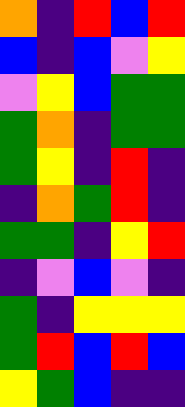[["orange", "indigo", "red", "blue", "red"], ["blue", "indigo", "blue", "violet", "yellow"], ["violet", "yellow", "blue", "green", "green"], ["green", "orange", "indigo", "green", "green"], ["green", "yellow", "indigo", "red", "indigo"], ["indigo", "orange", "green", "red", "indigo"], ["green", "green", "indigo", "yellow", "red"], ["indigo", "violet", "blue", "violet", "indigo"], ["green", "indigo", "yellow", "yellow", "yellow"], ["green", "red", "blue", "red", "blue"], ["yellow", "green", "blue", "indigo", "indigo"]]